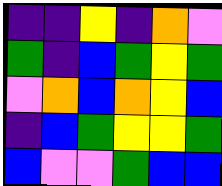[["indigo", "indigo", "yellow", "indigo", "orange", "violet"], ["green", "indigo", "blue", "green", "yellow", "green"], ["violet", "orange", "blue", "orange", "yellow", "blue"], ["indigo", "blue", "green", "yellow", "yellow", "green"], ["blue", "violet", "violet", "green", "blue", "blue"]]